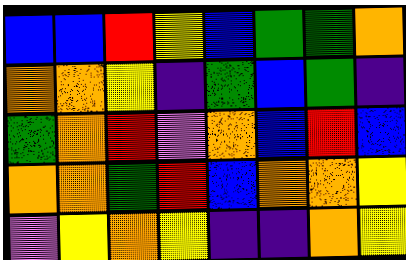[["blue", "blue", "red", "yellow", "blue", "green", "green", "orange"], ["orange", "orange", "yellow", "indigo", "green", "blue", "green", "indigo"], ["green", "orange", "red", "violet", "orange", "blue", "red", "blue"], ["orange", "orange", "green", "red", "blue", "orange", "orange", "yellow"], ["violet", "yellow", "orange", "yellow", "indigo", "indigo", "orange", "yellow"]]